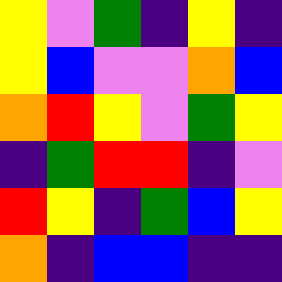[["yellow", "violet", "green", "indigo", "yellow", "indigo"], ["yellow", "blue", "violet", "violet", "orange", "blue"], ["orange", "red", "yellow", "violet", "green", "yellow"], ["indigo", "green", "red", "red", "indigo", "violet"], ["red", "yellow", "indigo", "green", "blue", "yellow"], ["orange", "indigo", "blue", "blue", "indigo", "indigo"]]